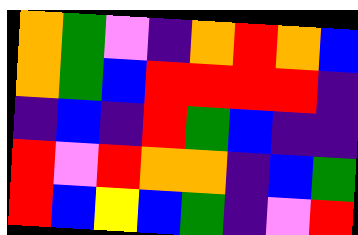[["orange", "green", "violet", "indigo", "orange", "red", "orange", "blue"], ["orange", "green", "blue", "red", "red", "red", "red", "indigo"], ["indigo", "blue", "indigo", "red", "green", "blue", "indigo", "indigo"], ["red", "violet", "red", "orange", "orange", "indigo", "blue", "green"], ["red", "blue", "yellow", "blue", "green", "indigo", "violet", "red"]]